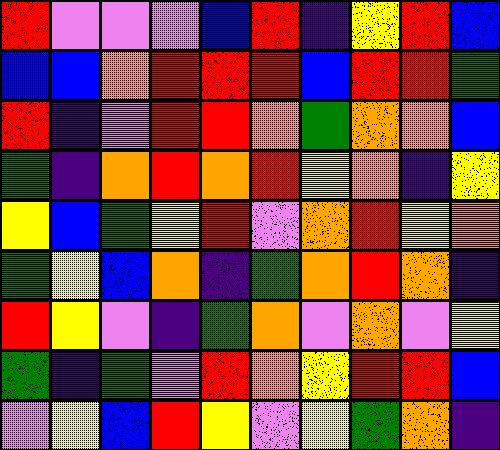[["red", "violet", "violet", "violet", "blue", "red", "indigo", "yellow", "red", "blue"], ["blue", "blue", "orange", "red", "red", "red", "blue", "red", "red", "green"], ["red", "indigo", "violet", "red", "red", "orange", "green", "orange", "orange", "blue"], ["green", "indigo", "orange", "red", "orange", "red", "yellow", "orange", "indigo", "yellow"], ["yellow", "blue", "green", "yellow", "red", "violet", "orange", "red", "yellow", "orange"], ["green", "yellow", "blue", "orange", "indigo", "green", "orange", "red", "orange", "indigo"], ["red", "yellow", "violet", "indigo", "green", "orange", "violet", "orange", "violet", "yellow"], ["green", "indigo", "green", "violet", "red", "orange", "yellow", "red", "red", "blue"], ["violet", "yellow", "blue", "red", "yellow", "violet", "yellow", "green", "orange", "indigo"]]